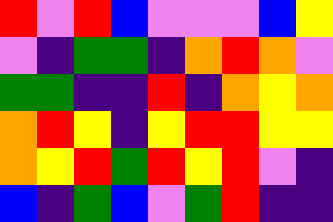[["red", "violet", "red", "blue", "violet", "violet", "violet", "blue", "yellow"], ["violet", "indigo", "green", "green", "indigo", "orange", "red", "orange", "violet"], ["green", "green", "indigo", "indigo", "red", "indigo", "orange", "yellow", "orange"], ["orange", "red", "yellow", "indigo", "yellow", "red", "red", "yellow", "yellow"], ["orange", "yellow", "red", "green", "red", "yellow", "red", "violet", "indigo"], ["blue", "indigo", "green", "blue", "violet", "green", "red", "indigo", "indigo"]]